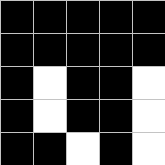[["black", "black", "black", "black", "black"], ["black", "black", "black", "black", "black"], ["black", "white", "black", "black", "white"], ["black", "white", "black", "black", "white"], ["black", "black", "white", "black", "white"]]